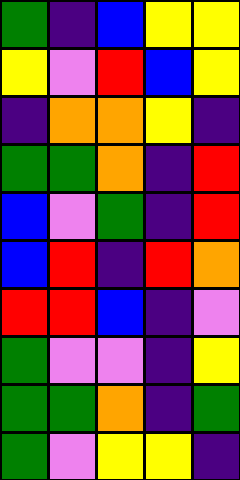[["green", "indigo", "blue", "yellow", "yellow"], ["yellow", "violet", "red", "blue", "yellow"], ["indigo", "orange", "orange", "yellow", "indigo"], ["green", "green", "orange", "indigo", "red"], ["blue", "violet", "green", "indigo", "red"], ["blue", "red", "indigo", "red", "orange"], ["red", "red", "blue", "indigo", "violet"], ["green", "violet", "violet", "indigo", "yellow"], ["green", "green", "orange", "indigo", "green"], ["green", "violet", "yellow", "yellow", "indigo"]]